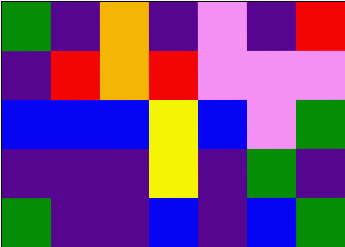[["green", "indigo", "orange", "indigo", "violet", "indigo", "red"], ["indigo", "red", "orange", "red", "violet", "violet", "violet"], ["blue", "blue", "blue", "yellow", "blue", "violet", "green"], ["indigo", "indigo", "indigo", "yellow", "indigo", "green", "indigo"], ["green", "indigo", "indigo", "blue", "indigo", "blue", "green"]]